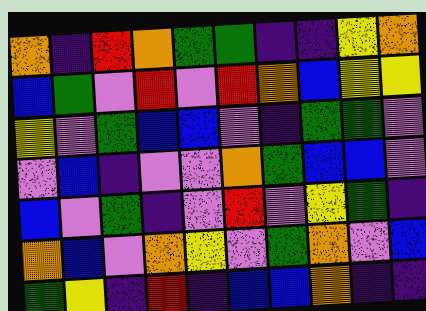[["orange", "indigo", "red", "orange", "green", "green", "indigo", "indigo", "yellow", "orange"], ["blue", "green", "violet", "red", "violet", "red", "orange", "blue", "yellow", "yellow"], ["yellow", "violet", "green", "blue", "blue", "violet", "indigo", "green", "green", "violet"], ["violet", "blue", "indigo", "violet", "violet", "orange", "green", "blue", "blue", "violet"], ["blue", "violet", "green", "indigo", "violet", "red", "violet", "yellow", "green", "indigo"], ["orange", "blue", "violet", "orange", "yellow", "violet", "green", "orange", "violet", "blue"], ["green", "yellow", "indigo", "red", "indigo", "blue", "blue", "orange", "indigo", "indigo"]]